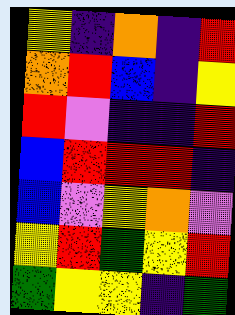[["yellow", "indigo", "orange", "indigo", "red"], ["orange", "red", "blue", "indigo", "yellow"], ["red", "violet", "indigo", "indigo", "red"], ["blue", "red", "red", "red", "indigo"], ["blue", "violet", "yellow", "orange", "violet"], ["yellow", "red", "green", "yellow", "red"], ["green", "yellow", "yellow", "indigo", "green"]]